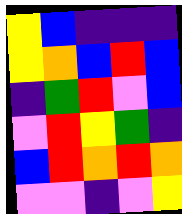[["yellow", "blue", "indigo", "indigo", "indigo"], ["yellow", "orange", "blue", "red", "blue"], ["indigo", "green", "red", "violet", "blue"], ["violet", "red", "yellow", "green", "indigo"], ["blue", "red", "orange", "red", "orange"], ["violet", "violet", "indigo", "violet", "yellow"]]